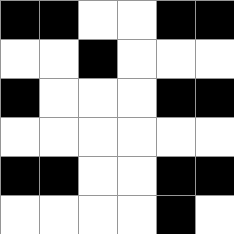[["black", "black", "white", "white", "black", "black"], ["white", "white", "black", "white", "white", "white"], ["black", "white", "white", "white", "black", "black"], ["white", "white", "white", "white", "white", "white"], ["black", "black", "white", "white", "black", "black"], ["white", "white", "white", "white", "black", "white"]]